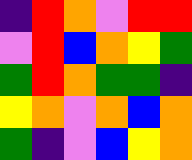[["indigo", "red", "orange", "violet", "red", "red"], ["violet", "red", "blue", "orange", "yellow", "green"], ["green", "red", "orange", "green", "green", "indigo"], ["yellow", "orange", "violet", "orange", "blue", "orange"], ["green", "indigo", "violet", "blue", "yellow", "orange"]]